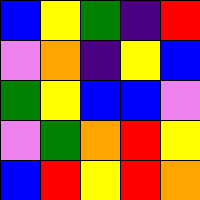[["blue", "yellow", "green", "indigo", "red"], ["violet", "orange", "indigo", "yellow", "blue"], ["green", "yellow", "blue", "blue", "violet"], ["violet", "green", "orange", "red", "yellow"], ["blue", "red", "yellow", "red", "orange"]]